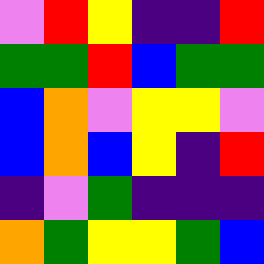[["violet", "red", "yellow", "indigo", "indigo", "red"], ["green", "green", "red", "blue", "green", "green"], ["blue", "orange", "violet", "yellow", "yellow", "violet"], ["blue", "orange", "blue", "yellow", "indigo", "red"], ["indigo", "violet", "green", "indigo", "indigo", "indigo"], ["orange", "green", "yellow", "yellow", "green", "blue"]]